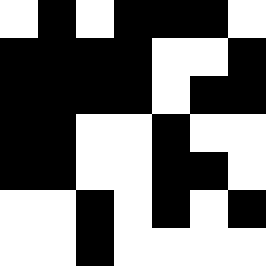[["white", "black", "white", "black", "black", "black", "white"], ["black", "black", "black", "black", "white", "white", "black"], ["black", "black", "black", "black", "white", "black", "black"], ["black", "black", "white", "white", "black", "white", "white"], ["black", "black", "white", "white", "black", "black", "white"], ["white", "white", "black", "white", "black", "white", "black"], ["white", "white", "black", "white", "white", "white", "white"]]